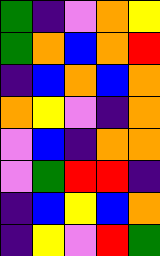[["green", "indigo", "violet", "orange", "yellow"], ["green", "orange", "blue", "orange", "red"], ["indigo", "blue", "orange", "blue", "orange"], ["orange", "yellow", "violet", "indigo", "orange"], ["violet", "blue", "indigo", "orange", "orange"], ["violet", "green", "red", "red", "indigo"], ["indigo", "blue", "yellow", "blue", "orange"], ["indigo", "yellow", "violet", "red", "green"]]